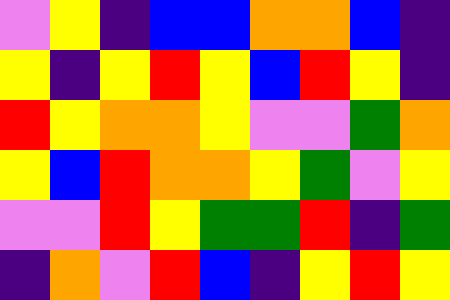[["violet", "yellow", "indigo", "blue", "blue", "orange", "orange", "blue", "indigo"], ["yellow", "indigo", "yellow", "red", "yellow", "blue", "red", "yellow", "indigo"], ["red", "yellow", "orange", "orange", "yellow", "violet", "violet", "green", "orange"], ["yellow", "blue", "red", "orange", "orange", "yellow", "green", "violet", "yellow"], ["violet", "violet", "red", "yellow", "green", "green", "red", "indigo", "green"], ["indigo", "orange", "violet", "red", "blue", "indigo", "yellow", "red", "yellow"]]